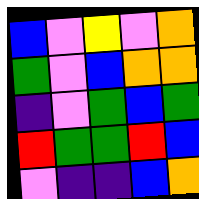[["blue", "violet", "yellow", "violet", "orange"], ["green", "violet", "blue", "orange", "orange"], ["indigo", "violet", "green", "blue", "green"], ["red", "green", "green", "red", "blue"], ["violet", "indigo", "indigo", "blue", "orange"]]